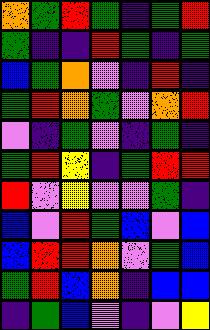[["orange", "green", "red", "green", "indigo", "green", "red"], ["green", "indigo", "indigo", "red", "green", "indigo", "green"], ["blue", "green", "orange", "violet", "indigo", "red", "indigo"], ["green", "red", "orange", "green", "violet", "orange", "red"], ["violet", "indigo", "green", "violet", "indigo", "green", "indigo"], ["green", "red", "yellow", "indigo", "green", "red", "red"], ["red", "violet", "yellow", "violet", "violet", "green", "indigo"], ["blue", "violet", "red", "green", "blue", "violet", "blue"], ["blue", "red", "red", "orange", "violet", "green", "blue"], ["green", "red", "blue", "orange", "indigo", "blue", "blue"], ["indigo", "green", "blue", "violet", "indigo", "violet", "yellow"]]